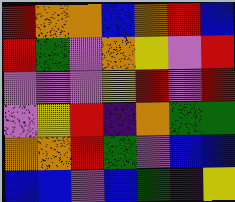[["red", "orange", "orange", "blue", "orange", "red", "blue"], ["red", "green", "violet", "orange", "yellow", "violet", "red"], ["violet", "violet", "violet", "yellow", "red", "violet", "red"], ["violet", "yellow", "red", "indigo", "orange", "green", "green"], ["orange", "orange", "red", "green", "violet", "blue", "blue"], ["blue", "blue", "violet", "blue", "green", "indigo", "yellow"]]